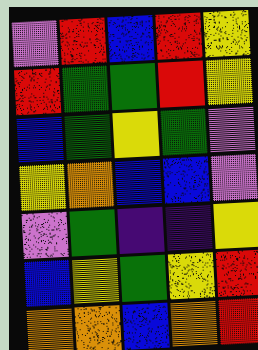[["violet", "red", "blue", "red", "yellow"], ["red", "green", "green", "red", "yellow"], ["blue", "green", "yellow", "green", "violet"], ["yellow", "orange", "blue", "blue", "violet"], ["violet", "green", "indigo", "indigo", "yellow"], ["blue", "yellow", "green", "yellow", "red"], ["orange", "orange", "blue", "orange", "red"]]